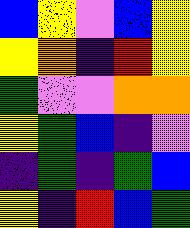[["blue", "yellow", "violet", "blue", "yellow"], ["yellow", "orange", "indigo", "red", "yellow"], ["green", "violet", "violet", "orange", "orange"], ["yellow", "green", "blue", "indigo", "violet"], ["indigo", "green", "indigo", "green", "blue"], ["yellow", "indigo", "red", "blue", "green"]]